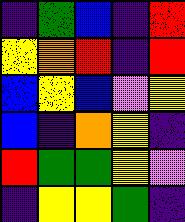[["indigo", "green", "blue", "indigo", "red"], ["yellow", "orange", "red", "indigo", "red"], ["blue", "yellow", "blue", "violet", "yellow"], ["blue", "indigo", "orange", "yellow", "indigo"], ["red", "green", "green", "yellow", "violet"], ["indigo", "yellow", "yellow", "green", "indigo"]]